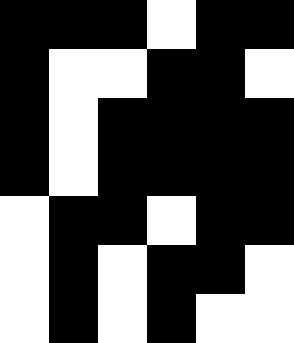[["black", "black", "black", "white", "black", "black"], ["black", "white", "white", "black", "black", "white"], ["black", "white", "black", "black", "black", "black"], ["black", "white", "black", "black", "black", "black"], ["white", "black", "black", "white", "black", "black"], ["white", "black", "white", "black", "black", "white"], ["white", "black", "white", "black", "white", "white"]]